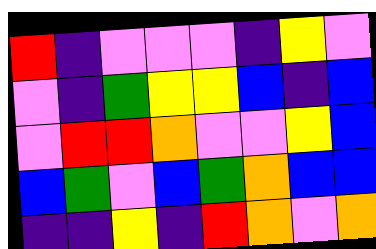[["red", "indigo", "violet", "violet", "violet", "indigo", "yellow", "violet"], ["violet", "indigo", "green", "yellow", "yellow", "blue", "indigo", "blue"], ["violet", "red", "red", "orange", "violet", "violet", "yellow", "blue"], ["blue", "green", "violet", "blue", "green", "orange", "blue", "blue"], ["indigo", "indigo", "yellow", "indigo", "red", "orange", "violet", "orange"]]